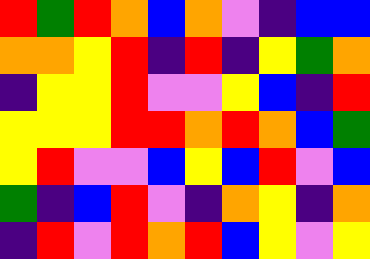[["red", "green", "red", "orange", "blue", "orange", "violet", "indigo", "blue", "blue"], ["orange", "orange", "yellow", "red", "indigo", "red", "indigo", "yellow", "green", "orange"], ["indigo", "yellow", "yellow", "red", "violet", "violet", "yellow", "blue", "indigo", "red"], ["yellow", "yellow", "yellow", "red", "red", "orange", "red", "orange", "blue", "green"], ["yellow", "red", "violet", "violet", "blue", "yellow", "blue", "red", "violet", "blue"], ["green", "indigo", "blue", "red", "violet", "indigo", "orange", "yellow", "indigo", "orange"], ["indigo", "red", "violet", "red", "orange", "red", "blue", "yellow", "violet", "yellow"]]